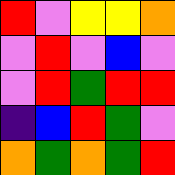[["red", "violet", "yellow", "yellow", "orange"], ["violet", "red", "violet", "blue", "violet"], ["violet", "red", "green", "red", "red"], ["indigo", "blue", "red", "green", "violet"], ["orange", "green", "orange", "green", "red"]]